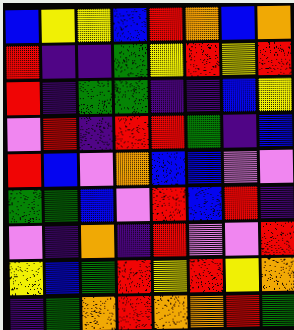[["blue", "yellow", "yellow", "blue", "red", "orange", "blue", "orange"], ["red", "indigo", "indigo", "green", "yellow", "red", "yellow", "red"], ["red", "indigo", "green", "green", "indigo", "indigo", "blue", "yellow"], ["violet", "red", "indigo", "red", "red", "green", "indigo", "blue"], ["red", "blue", "violet", "orange", "blue", "blue", "violet", "violet"], ["green", "green", "blue", "violet", "red", "blue", "red", "indigo"], ["violet", "indigo", "orange", "indigo", "red", "violet", "violet", "red"], ["yellow", "blue", "green", "red", "yellow", "red", "yellow", "orange"], ["indigo", "green", "orange", "red", "orange", "orange", "red", "green"]]